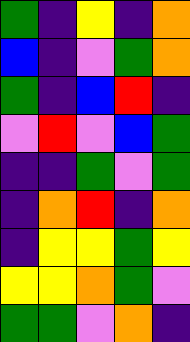[["green", "indigo", "yellow", "indigo", "orange"], ["blue", "indigo", "violet", "green", "orange"], ["green", "indigo", "blue", "red", "indigo"], ["violet", "red", "violet", "blue", "green"], ["indigo", "indigo", "green", "violet", "green"], ["indigo", "orange", "red", "indigo", "orange"], ["indigo", "yellow", "yellow", "green", "yellow"], ["yellow", "yellow", "orange", "green", "violet"], ["green", "green", "violet", "orange", "indigo"]]